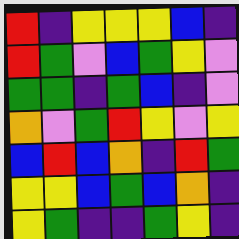[["red", "indigo", "yellow", "yellow", "yellow", "blue", "indigo"], ["red", "green", "violet", "blue", "green", "yellow", "violet"], ["green", "green", "indigo", "green", "blue", "indigo", "violet"], ["orange", "violet", "green", "red", "yellow", "violet", "yellow"], ["blue", "red", "blue", "orange", "indigo", "red", "green"], ["yellow", "yellow", "blue", "green", "blue", "orange", "indigo"], ["yellow", "green", "indigo", "indigo", "green", "yellow", "indigo"]]